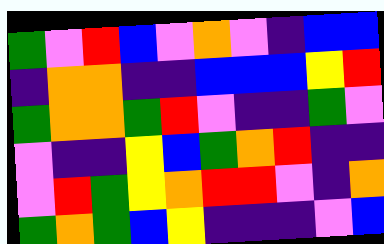[["green", "violet", "red", "blue", "violet", "orange", "violet", "indigo", "blue", "blue"], ["indigo", "orange", "orange", "indigo", "indigo", "blue", "blue", "blue", "yellow", "red"], ["green", "orange", "orange", "green", "red", "violet", "indigo", "indigo", "green", "violet"], ["violet", "indigo", "indigo", "yellow", "blue", "green", "orange", "red", "indigo", "indigo"], ["violet", "red", "green", "yellow", "orange", "red", "red", "violet", "indigo", "orange"], ["green", "orange", "green", "blue", "yellow", "indigo", "indigo", "indigo", "violet", "blue"]]